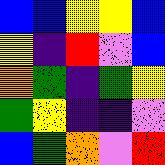[["blue", "blue", "yellow", "yellow", "blue"], ["yellow", "indigo", "red", "violet", "blue"], ["orange", "green", "indigo", "green", "yellow"], ["green", "yellow", "indigo", "indigo", "violet"], ["blue", "green", "orange", "violet", "red"]]